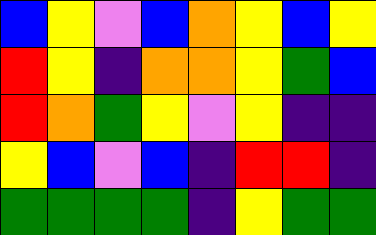[["blue", "yellow", "violet", "blue", "orange", "yellow", "blue", "yellow"], ["red", "yellow", "indigo", "orange", "orange", "yellow", "green", "blue"], ["red", "orange", "green", "yellow", "violet", "yellow", "indigo", "indigo"], ["yellow", "blue", "violet", "blue", "indigo", "red", "red", "indigo"], ["green", "green", "green", "green", "indigo", "yellow", "green", "green"]]